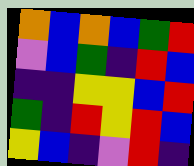[["orange", "blue", "orange", "blue", "green", "red"], ["violet", "blue", "green", "indigo", "red", "blue"], ["indigo", "indigo", "yellow", "yellow", "blue", "red"], ["green", "indigo", "red", "yellow", "red", "blue"], ["yellow", "blue", "indigo", "violet", "red", "indigo"]]